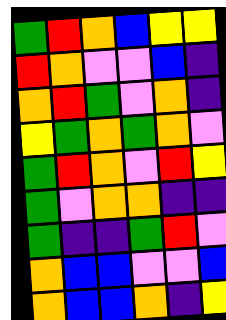[["green", "red", "orange", "blue", "yellow", "yellow"], ["red", "orange", "violet", "violet", "blue", "indigo"], ["orange", "red", "green", "violet", "orange", "indigo"], ["yellow", "green", "orange", "green", "orange", "violet"], ["green", "red", "orange", "violet", "red", "yellow"], ["green", "violet", "orange", "orange", "indigo", "indigo"], ["green", "indigo", "indigo", "green", "red", "violet"], ["orange", "blue", "blue", "violet", "violet", "blue"], ["orange", "blue", "blue", "orange", "indigo", "yellow"]]